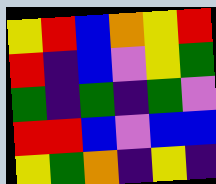[["yellow", "red", "blue", "orange", "yellow", "red"], ["red", "indigo", "blue", "violet", "yellow", "green"], ["green", "indigo", "green", "indigo", "green", "violet"], ["red", "red", "blue", "violet", "blue", "blue"], ["yellow", "green", "orange", "indigo", "yellow", "indigo"]]